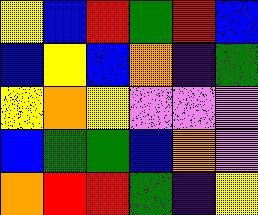[["yellow", "blue", "red", "green", "red", "blue"], ["blue", "yellow", "blue", "orange", "indigo", "green"], ["yellow", "orange", "yellow", "violet", "violet", "violet"], ["blue", "green", "green", "blue", "orange", "violet"], ["orange", "red", "red", "green", "indigo", "yellow"]]